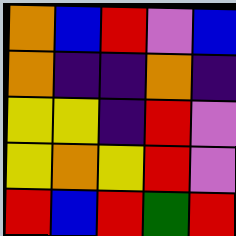[["orange", "blue", "red", "violet", "blue"], ["orange", "indigo", "indigo", "orange", "indigo"], ["yellow", "yellow", "indigo", "red", "violet"], ["yellow", "orange", "yellow", "red", "violet"], ["red", "blue", "red", "green", "red"]]